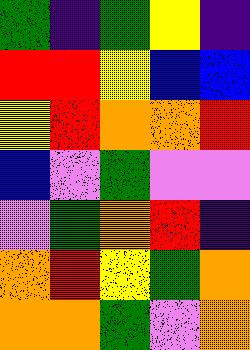[["green", "indigo", "green", "yellow", "indigo"], ["red", "red", "yellow", "blue", "blue"], ["yellow", "red", "orange", "orange", "red"], ["blue", "violet", "green", "violet", "violet"], ["violet", "green", "orange", "red", "indigo"], ["orange", "red", "yellow", "green", "orange"], ["orange", "orange", "green", "violet", "orange"]]